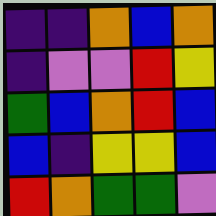[["indigo", "indigo", "orange", "blue", "orange"], ["indigo", "violet", "violet", "red", "yellow"], ["green", "blue", "orange", "red", "blue"], ["blue", "indigo", "yellow", "yellow", "blue"], ["red", "orange", "green", "green", "violet"]]